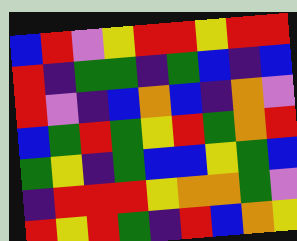[["blue", "red", "violet", "yellow", "red", "red", "yellow", "red", "red"], ["red", "indigo", "green", "green", "indigo", "green", "blue", "indigo", "blue"], ["red", "violet", "indigo", "blue", "orange", "blue", "indigo", "orange", "violet"], ["blue", "green", "red", "green", "yellow", "red", "green", "orange", "red"], ["green", "yellow", "indigo", "green", "blue", "blue", "yellow", "green", "blue"], ["indigo", "red", "red", "red", "yellow", "orange", "orange", "green", "violet"], ["red", "yellow", "red", "green", "indigo", "red", "blue", "orange", "yellow"]]